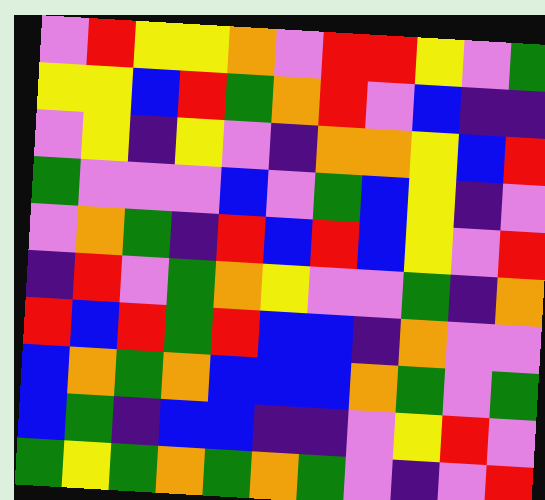[["violet", "red", "yellow", "yellow", "orange", "violet", "red", "red", "yellow", "violet", "green"], ["yellow", "yellow", "blue", "red", "green", "orange", "red", "violet", "blue", "indigo", "indigo"], ["violet", "yellow", "indigo", "yellow", "violet", "indigo", "orange", "orange", "yellow", "blue", "red"], ["green", "violet", "violet", "violet", "blue", "violet", "green", "blue", "yellow", "indigo", "violet"], ["violet", "orange", "green", "indigo", "red", "blue", "red", "blue", "yellow", "violet", "red"], ["indigo", "red", "violet", "green", "orange", "yellow", "violet", "violet", "green", "indigo", "orange"], ["red", "blue", "red", "green", "red", "blue", "blue", "indigo", "orange", "violet", "violet"], ["blue", "orange", "green", "orange", "blue", "blue", "blue", "orange", "green", "violet", "green"], ["blue", "green", "indigo", "blue", "blue", "indigo", "indigo", "violet", "yellow", "red", "violet"], ["green", "yellow", "green", "orange", "green", "orange", "green", "violet", "indigo", "violet", "red"]]